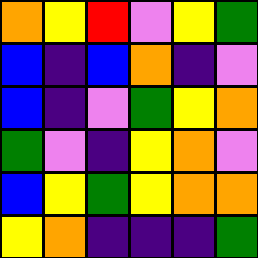[["orange", "yellow", "red", "violet", "yellow", "green"], ["blue", "indigo", "blue", "orange", "indigo", "violet"], ["blue", "indigo", "violet", "green", "yellow", "orange"], ["green", "violet", "indigo", "yellow", "orange", "violet"], ["blue", "yellow", "green", "yellow", "orange", "orange"], ["yellow", "orange", "indigo", "indigo", "indigo", "green"]]